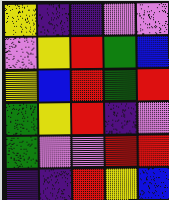[["yellow", "indigo", "indigo", "violet", "violet"], ["violet", "yellow", "red", "green", "blue"], ["yellow", "blue", "red", "green", "red"], ["green", "yellow", "red", "indigo", "violet"], ["green", "violet", "violet", "red", "red"], ["indigo", "indigo", "red", "yellow", "blue"]]